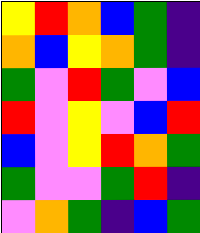[["yellow", "red", "orange", "blue", "green", "indigo"], ["orange", "blue", "yellow", "orange", "green", "indigo"], ["green", "violet", "red", "green", "violet", "blue"], ["red", "violet", "yellow", "violet", "blue", "red"], ["blue", "violet", "yellow", "red", "orange", "green"], ["green", "violet", "violet", "green", "red", "indigo"], ["violet", "orange", "green", "indigo", "blue", "green"]]